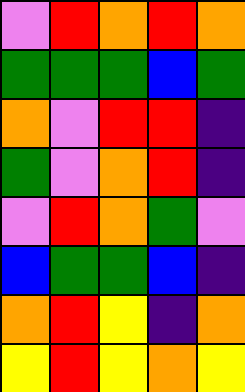[["violet", "red", "orange", "red", "orange"], ["green", "green", "green", "blue", "green"], ["orange", "violet", "red", "red", "indigo"], ["green", "violet", "orange", "red", "indigo"], ["violet", "red", "orange", "green", "violet"], ["blue", "green", "green", "blue", "indigo"], ["orange", "red", "yellow", "indigo", "orange"], ["yellow", "red", "yellow", "orange", "yellow"]]